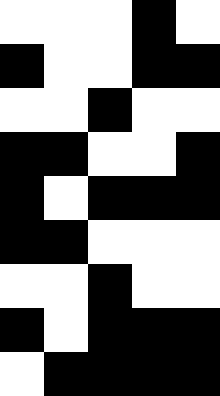[["white", "white", "white", "black", "white"], ["black", "white", "white", "black", "black"], ["white", "white", "black", "white", "white"], ["black", "black", "white", "white", "black"], ["black", "white", "black", "black", "black"], ["black", "black", "white", "white", "white"], ["white", "white", "black", "white", "white"], ["black", "white", "black", "black", "black"], ["white", "black", "black", "black", "black"]]